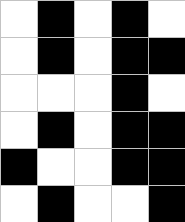[["white", "black", "white", "black", "white"], ["white", "black", "white", "black", "black"], ["white", "white", "white", "black", "white"], ["white", "black", "white", "black", "black"], ["black", "white", "white", "black", "black"], ["white", "black", "white", "white", "black"]]